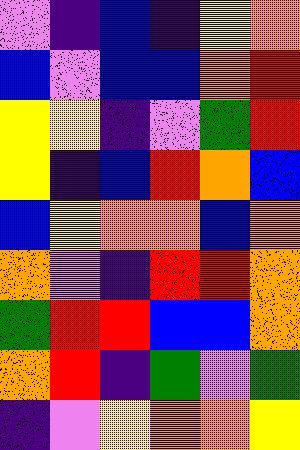[["violet", "indigo", "blue", "indigo", "yellow", "orange"], ["blue", "violet", "blue", "blue", "orange", "red"], ["yellow", "yellow", "indigo", "violet", "green", "red"], ["yellow", "indigo", "blue", "red", "orange", "blue"], ["blue", "yellow", "orange", "orange", "blue", "orange"], ["orange", "violet", "indigo", "red", "red", "orange"], ["green", "red", "red", "blue", "blue", "orange"], ["orange", "red", "indigo", "green", "violet", "green"], ["indigo", "violet", "yellow", "orange", "orange", "yellow"]]